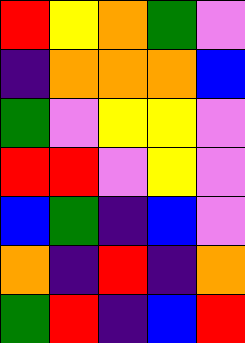[["red", "yellow", "orange", "green", "violet"], ["indigo", "orange", "orange", "orange", "blue"], ["green", "violet", "yellow", "yellow", "violet"], ["red", "red", "violet", "yellow", "violet"], ["blue", "green", "indigo", "blue", "violet"], ["orange", "indigo", "red", "indigo", "orange"], ["green", "red", "indigo", "blue", "red"]]